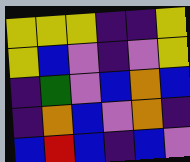[["yellow", "yellow", "yellow", "indigo", "indigo", "yellow"], ["yellow", "blue", "violet", "indigo", "violet", "yellow"], ["indigo", "green", "violet", "blue", "orange", "blue"], ["indigo", "orange", "blue", "violet", "orange", "indigo"], ["blue", "red", "blue", "indigo", "blue", "violet"]]